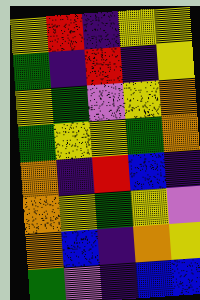[["yellow", "red", "indigo", "yellow", "yellow"], ["green", "indigo", "red", "indigo", "yellow"], ["yellow", "green", "violet", "yellow", "orange"], ["green", "yellow", "yellow", "green", "orange"], ["orange", "indigo", "red", "blue", "indigo"], ["orange", "yellow", "green", "yellow", "violet"], ["orange", "blue", "indigo", "orange", "yellow"], ["green", "violet", "indigo", "blue", "blue"]]